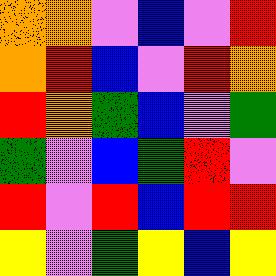[["orange", "orange", "violet", "blue", "violet", "red"], ["orange", "red", "blue", "violet", "red", "orange"], ["red", "orange", "green", "blue", "violet", "green"], ["green", "violet", "blue", "green", "red", "violet"], ["red", "violet", "red", "blue", "red", "red"], ["yellow", "violet", "green", "yellow", "blue", "yellow"]]